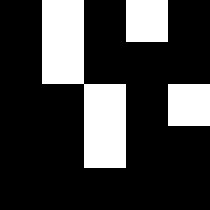[["black", "white", "black", "white", "black"], ["black", "white", "black", "black", "black"], ["black", "black", "white", "black", "white"], ["black", "black", "white", "black", "black"], ["black", "black", "black", "black", "black"]]